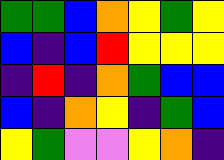[["green", "green", "blue", "orange", "yellow", "green", "yellow"], ["blue", "indigo", "blue", "red", "yellow", "yellow", "yellow"], ["indigo", "red", "indigo", "orange", "green", "blue", "blue"], ["blue", "indigo", "orange", "yellow", "indigo", "green", "blue"], ["yellow", "green", "violet", "violet", "yellow", "orange", "indigo"]]